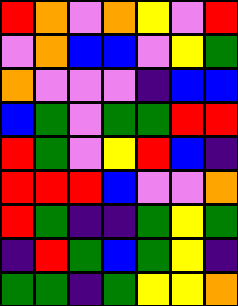[["red", "orange", "violet", "orange", "yellow", "violet", "red"], ["violet", "orange", "blue", "blue", "violet", "yellow", "green"], ["orange", "violet", "violet", "violet", "indigo", "blue", "blue"], ["blue", "green", "violet", "green", "green", "red", "red"], ["red", "green", "violet", "yellow", "red", "blue", "indigo"], ["red", "red", "red", "blue", "violet", "violet", "orange"], ["red", "green", "indigo", "indigo", "green", "yellow", "green"], ["indigo", "red", "green", "blue", "green", "yellow", "indigo"], ["green", "green", "indigo", "green", "yellow", "yellow", "orange"]]